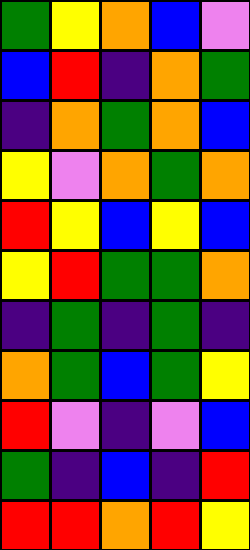[["green", "yellow", "orange", "blue", "violet"], ["blue", "red", "indigo", "orange", "green"], ["indigo", "orange", "green", "orange", "blue"], ["yellow", "violet", "orange", "green", "orange"], ["red", "yellow", "blue", "yellow", "blue"], ["yellow", "red", "green", "green", "orange"], ["indigo", "green", "indigo", "green", "indigo"], ["orange", "green", "blue", "green", "yellow"], ["red", "violet", "indigo", "violet", "blue"], ["green", "indigo", "blue", "indigo", "red"], ["red", "red", "orange", "red", "yellow"]]